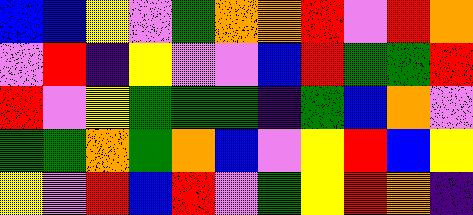[["blue", "blue", "yellow", "violet", "green", "orange", "orange", "red", "violet", "red", "orange"], ["violet", "red", "indigo", "yellow", "violet", "violet", "blue", "red", "green", "green", "red"], ["red", "violet", "yellow", "green", "green", "green", "indigo", "green", "blue", "orange", "violet"], ["green", "green", "orange", "green", "orange", "blue", "violet", "yellow", "red", "blue", "yellow"], ["yellow", "violet", "red", "blue", "red", "violet", "green", "yellow", "red", "orange", "indigo"]]